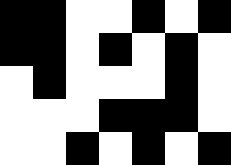[["black", "black", "white", "white", "black", "white", "black"], ["black", "black", "white", "black", "white", "black", "white"], ["white", "black", "white", "white", "white", "black", "white"], ["white", "white", "white", "black", "black", "black", "white"], ["white", "white", "black", "white", "black", "white", "black"]]